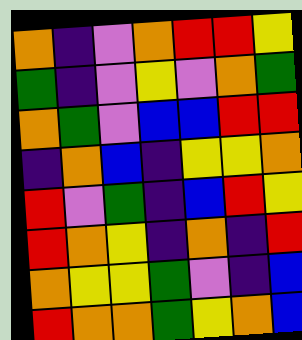[["orange", "indigo", "violet", "orange", "red", "red", "yellow"], ["green", "indigo", "violet", "yellow", "violet", "orange", "green"], ["orange", "green", "violet", "blue", "blue", "red", "red"], ["indigo", "orange", "blue", "indigo", "yellow", "yellow", "orange"], ["red", "violet", "green", "indigo", "blue", "red", "yellow"], ["red", "orange", "yellow", "indigo", "orange", "indigo", "red"], ["orange", "yellow", "yellow", "green", "violet", "indigo", "blue"], ["red", "orange", "orange", "green", "yellow", "orange", "blue"]]